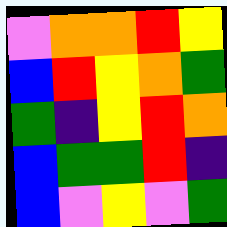[["violet", "orange", "orange", "red", "yellow"], ["blue", "red", "yellow", "orange", "green"], ["green", "indigo", "yellow", "red", "orange"], ["blue", "green", "green", "red", "indigo"], ["blue", "violet", "yellow", "violet", "green"]]